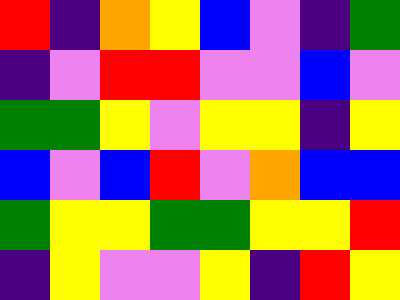[["red", "indigo", "orange", "yellow", "blue", "violet", "indigo", "green"], ["indigo", "violet", "red", "red", "violet", "violet", "blue", "violet"], ["green", "green", "yellow", "violet", "yellow", "yellow", "indigo", "yellow"], ["blue", "violet", "blue", "red", "violet", "orange", "blue", "blue"], ["green", "yellow", "yellow", "green", "green", "yellow", "yellow", "red"], ["indigo", "yellow", "violet", "violet", "yellow", "indigo", "red", "yellow"]]